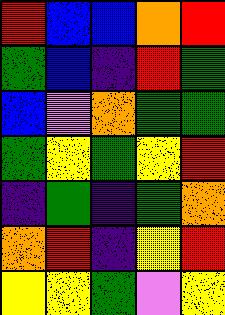[["red", "blue", "blue", "orange", "red"], ["green", "blue", "indigo", "red", "green"], ["blue", "violet", "orange", "green", "green"], ["green", "yellow", "green", "yellow", "red"], ["indigo", "green", "indigo", "green", "orange"], ["orange", "red", "indigo", "yellow", "red"], ["yellow", "yellow", "green", "violet", "yellow"]]